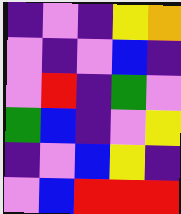[["indigo", "violet", "indigo", "yellow", "orange"], ["violet", "indigo", "violet", "blue", "indigo"], ["violet", "red", "indigo", "green", "violet"], ["green", "blue", "indigo", "violet", "yellow"], ["indigo", "violet", "blue", "yellow", "indigo"], ["violet", "blue", "red", "red", "red"]]